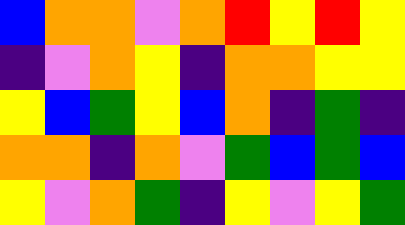[["blue", "orange", "orange", "violet", "orange", "red", "yellow", "red", "yellow"], ["indigo", "violet", "orange", "yellow", "indigo", "orange", "orange", "yellow", "yellow"], ["yellow", "blue", "green", "yellow", "blue", "orange", "indigo", "green", "indigo"], ["orange", "orange", "indigo", "orange", "violet", "green", "blue", "green", "blue"], ["yellow", "violet", "orange", "green", "indigo", "yellow", "violet", "yellow", "green"]]